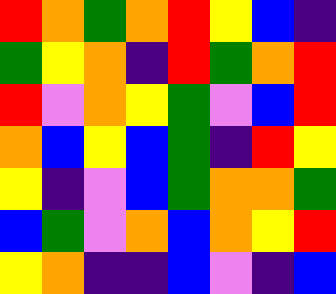[["red", "orange", "green", "orange", "red", "yellow", "blue", "indigo"], ["green", "yellow", "orange", "indigo", "red", "green", "orange", "red"], ["red", "violet", "orange", "yellow", "green", "violet", "blue", "red"], ["orange", "blue", "yellow", "blue", "green", "indigo", "red", "yellow"], ["yellow", "indigo", "violet", "blue", "green", "orange", "orange", "green"], ["blue", "green", "violet", "orange", "blue", "orange", "yellow", "red"], ["yellow", "orange", "indigo", "indigo", "blue", "violet", "indigo", "blue"]]